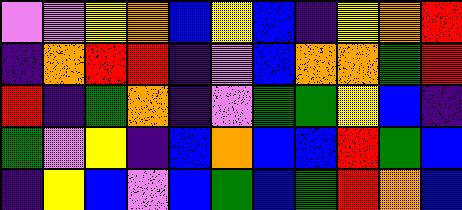[["violet", "violet", "yellow", "orange", "blue", "yellow", "blue", "indigo", "yellow", "orange", "red"], ["indigo", "orange", "red", "red", "indigo", "violet", "blue", "orange", "orange", "green", "red"], ["red", "indigo", "green", "orange", "indigo", "violet", "green", "green", "yellow", "blue", "indigo"], ["green", "violet", "yellow", "indigo", "blue", "orange", "blue", "blue", "red", "green", "blue"], ["indigo", "yellow", "blue", "violet", "blue", "green", "blue", "green", "red", "orange", "blue"]]